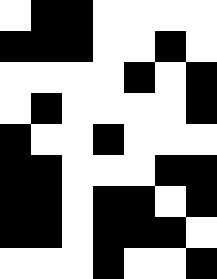[["white", "black", "black", "white", "white", "white", "white"], ["black", "black", "black", "white", "white", "black", "white"], ["white", "white", "white", "white", "black", "white", "black"], ["white", "black", "white", "white", "white", "white", "black"], ["black", "white", "white", "black", "white", "white", "white"], ["black", "black", "white", "white", "white", "black", "black"], ["black", "black", "white", "black", "black", "white", "black"], ["black", "black", "white", "black", "black", "black", "white"], ["white", "white", "white", "black", "white", "white", "black"]]